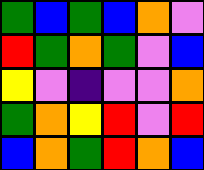[["green", "blue", "green", "blue", "orange", "violet"], ["red", "green", "orange", "green", "violet", "blue"], ["yellow", "violet", "indigo", "violet", "violet", "orange"], ["green", "orange", "yellow", "red", "violet", "red"], ["blue", "orange", "green", "red", "orange", "blue"]]